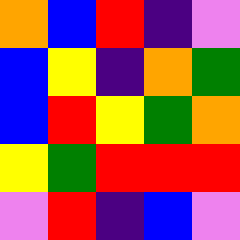[["orange", "blue", "red", "indigo", "violet"], ["blue", "yellow", "indigo", "orange", "green"], ["blue", "red", "yellow", "green", "orange"], ["yellow", "green", "red", "red", "red"], ["violet", "red", "indigo", "blue", "violet"]]